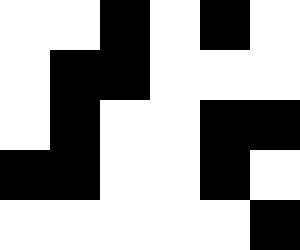[["white", "white", "black", "white", "black", "white"], ["white", "black", "black", "white", "white", "white"], ["white", "black", "white", "white", "black", "black"], ["black", "black", "white", "white", "black", "white"], ["white", "white", "white", "white", "white", "black"]]